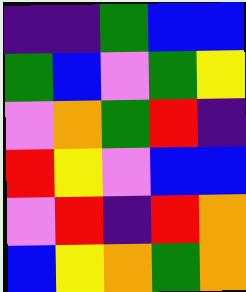[["indigo", "indigo", "green", "blue", "blue"], ["green", "blue", "violet", "green", "yellow"], ["violet", "orange", "green", "red", "indigo"], ["red", "yellow", "violet", "blue", "blue"], ["violet", "red", "indigo", "red", "orange"], ["blue", "yellow", "orange", "green", "orange"]]